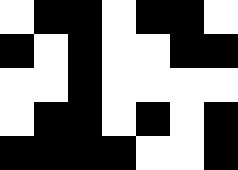[["white", "black", "black", "white", "black", "black", "white"], ["black", "white", "black", "white", "white", "black", "black"], ["white", "white", "black", "white", "white", "white", "white"], ["white", "black", "black", "white", "black", "white", "black"], ["black", "black", "black", "black", "white", "white", "black"]]